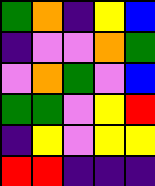[["green", "orange", "indigo", "yellow", "blue"], ["indigo", "violet", "violet", "orange", "green"], ["violet", "orange", "green", "violet", "blue"], ["green", "green", "violet", "yellow", "red"], ["indigo", "yellow", "violet", "yellow", "yellow"], ["red", "red", "indigo", "indigo", "indigo"]]